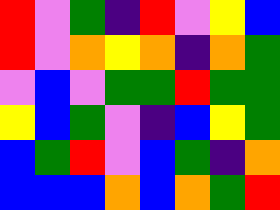[["red", "violet", "green", "indigo", "red", "violet", "yellow", "blue"], ["red", "violet", "orange", "yellow", "orange", "indigo", "orange", "green"], ["violet", "blue", "violet", "green", "green", "red", "green", "green"], ["yellow", "blue", "green", "violet", "indigo", "blue", "yellow", "green"], ["blue", "green", "red", "violet", "blue", "green", "indigo", "orange"], ["blue", "blue", "blue", "orange", "blue", "orange", "green", "red"]]